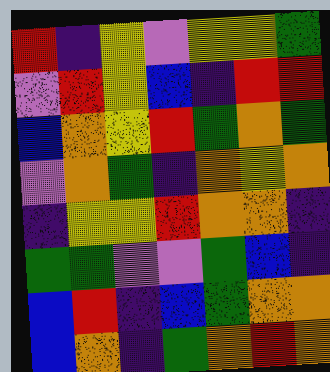[["red", "indigo", "yellow", "violet", "yellow", "yellow", "green"], ["violet", "red", "yellow", "blue", "indigo", "red", "red"], ["blue", "orange", "yellow", "red", "green", "orange", "green"], ["violet", "orange", "green", "indigo", "orange", "yellow", "orange"], ["indigo", "yellow", "yellow", "red", "orange", "orange", "indigo"], ["green", "green", "violet", "violet", "green", "blue", "indigo"], ["blue", "red", "indigo", "blue", "green", "orange", "orange"], ["blue", "orange", "indigo", "green", "orange", "red", "orange"]]